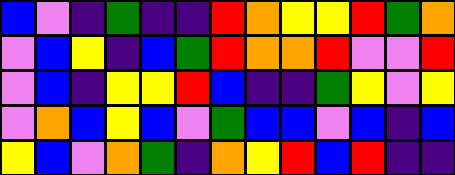[["blue", "violet", "indigo", "green", "indigo", "indigo", "red", "orange", "yellow", "yellow", "red", "green", "orange"], ["violet", "blue", "yellow", "indigo", "blue", "green", "red", "orange", "orange", "red", "violet", "violet", "red"], ["violet", "blue", "indigo", "yellow", "yellow", "red", "blue", "indigo", "indigo", "green", "yellow", "violet", "yellow"], ["violet", "orange", "blue", "yellow", "blue", "violet", "green", "blue", "blue", "violet", "blue", "indigo", "blue"], ["yellow", "blue", "violet", "orange", "green", "indigo", "orange", "yellow", "red", "blue", "red", "indigo", "indigo"]]